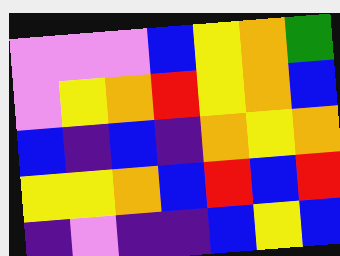[["violet", "violet", "violet", "blue", "yellow", "orange", "green"], ["violet", "yellow", "orange", "red", "yellow", "orange", "blue"], ["blue", "indigo", "blue", "indigo", "orange", "yellow", "orange"], ["yellow", "yellow", "orange", "blue", "red", "blue", "red"], ["indigo", "violet", "indigo", "indigo", "blue", "yellow", "blue"]]